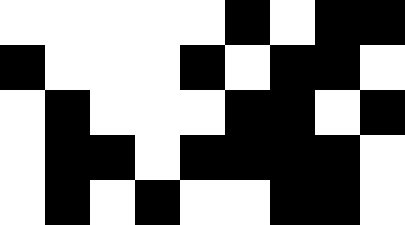[["white", "white", "white", "white", "white", "black", "white", "black", "black"], ["black", "white", "white", "white", "black", "white", "black", "black", "white"], ["white", "black", "white", "white", "white", "black", "black", "white", "black"], ["white", "black", "black", "white", "black", "black", "black", "black", "white"], ["white", "black", "white", "black", "white", "white", "black", "black", "white"]]